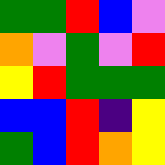[["green", "green", "red", "blue", "violet"], ["orange", "violet", "green", "violet", "red"], ["yellow", "red", "green", "green", "green"], ["blue", "blue", "red", "indigo", "yellow"], ["green", "blue", "red", "orange", "yellow"]]